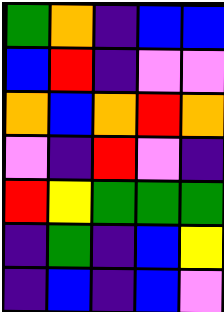[["green", "orange", "indigo", "blue", "blue"], ["blue", "red", "indigo", "violet", "violet"], ["orange", "blue", "orange", "red", "orange"], ["violet", "indigo", "red", "violet", "indigo"], ["red", "yellow", "green", "green", "green"], ["indigo", "green", "indigo", "blue", "yellow"], ["indigo", "blue", "indigo", "blue", "violet"]]